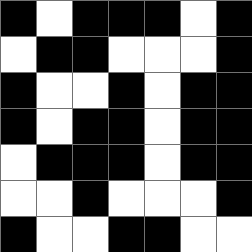[["black", "white", "black", "black", "black", "white", "black"], ["white", "black", "black", "white", "white", "white", "black"], ["black", "white", "white", "black", "white", "black", "black"], ["black", "white", "black", "black", "white", "black", "black"], ["white", "black", "black", "black", "white", "black", "black"], ["white", "white", "black", "white", "white", "white", "black"], ["black", "white", "white", "black", "black", "white", "white"]]